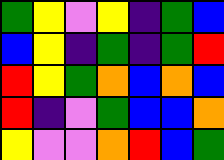[["green", "yellow", "violet", "yellow", "indigo", "green", "blue"], ["blue", "yellow", "indigo", "green", "indigo", "green", "red"], ["red", "yellow", "green", "orange", "blue", "orange", "blue"], ["red", "indigo", "violet", "green", "blue", "blue", "orange"], ["yellow", "violet", "violet", "orange", "red", "blue", "green"]]